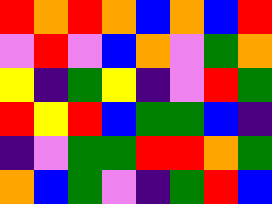[["red", "orange", "red", "orange", "blue", "orange", "blue", "red"], ["violet", "red", "violet", "blue", "orange", "violet", "green", "orange"], ["yellow", "indigo", "green", "yellow", "indigo", "violet", "red", "green"], ["red", "yellow", "red", "blue", "green", "green", "blue", "indigo"], ["indigo", "violet", "green", "green", "red", "red", "orange", "green"], ["orange", "blue", "green", "violet", "indigo", "green", "red", "blue"]]